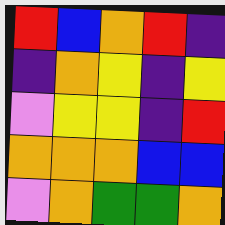[["red", "blue", "orange", "red", "indigo"], ["indigo", "orange", "yellow", "indigo", "yellow"], ["violet", "yellow", "yellow", "indigo", "red"], ["orange", "orange", "orange", "blue", "blue"], ["violet", "orange", "green", "green", "orange"]]